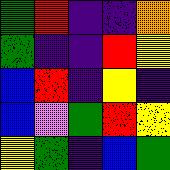[["green", "red", "indigo", "indigo", "orange"], ["green", "indigo", "indigo", "red", "yellow"], ["blue", "red", "indigo", "yellow", "indigo"], ["blue", "violet", "green", "red", "yellow"], ["yellow", "green", "indigo", "blue", "green"]]